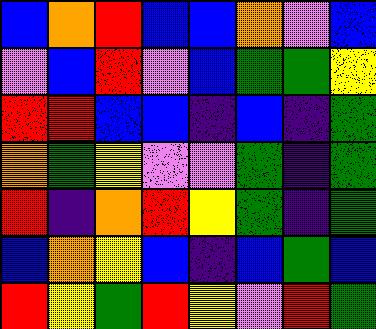[["blue", "orange", "red", "blue", "blue", "orange", "violet", "blue"], ["violet", "blue", "red", "violet", "blue", "green", "green", "yellow"], ["red", "red", "blue", "blue", "indigo", "blue", "indigo", "green"], ["orange", "green", "yellow", "violet", "violet", "green", "indigo", "green"], ["red", "indigo", "orange", "red", "yellow", "green", "indigo", "green"], ["blue", "orange", "yellow", "blue", "indigo", "blue", "green", "blue"], ["red", "yellow", "green", "red", "yellow", "violet", "red", "green"]]